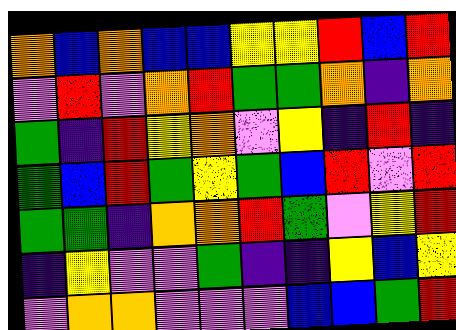[["orange", "blue", "orange", "blue", "blue", "yellow", "yellow", "red", "blue", "red"], ["violet", "red", "violet", "orange", "red", "green", "green", "orange", "indigo", "orange"], ["green", "indigo", "red", "yellow", "orange", "violet", "yellow", "indigo", "red", "indigo"], ["green", "blue", "red", "green", "yellow", "green", "blue", "red", "violet", "red"], ["green", "green", "indigo", "orange", "orange", "red", "green", "violet", "yellow", "red"], ["indigo", "yellow", "violet", "violet", "green", "indigo", "indigo", "yellow", "blue", "yellow"], ["violet", "orange", "orange", "violet", "violet", "violet", "blue", "blue", "green", "red"]]